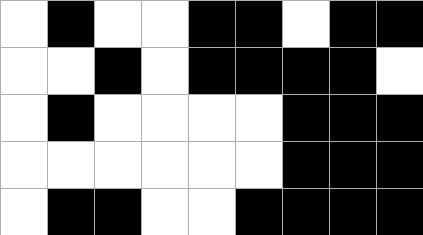[["white", "black", "white", "white", "black", "black", "white", "black", "black"], ["white", "white", "black", "white", "black", "black", "black", "black", "white"], ["white", "black", "white", "white", "white", "white", "black", "black", "black"], ["white", "white", "white", "white", "white", "white", "black", "black", "black"], ["white", "black", "black", "white", "white", "black", "black", "black", "black"]]